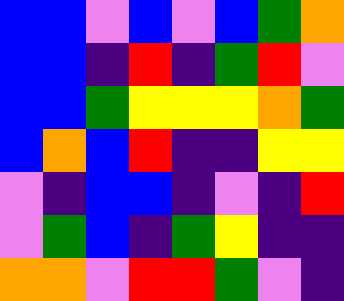[["blue", "blue", "violet", "blue", "violet", "blue", "green", "orange"], ["blue", "blue", "indigo", "red", "indigo", "green", "red", "violet"], ["blue", "blue", "green", "yellow", "yellow", "yellow", "orange", "green"], ["blue", "orange", "blue", "red", "indigo", "indigo", "yellow", "yellow"], ["violet", "indigo", "blue", "blue", "indigo", "violet", "indigo", "red"], ["violet", "green", "blue", "indigo", "green", "yellow", "indigo", "indigo"], ["orange", "orange", "violet", "red", "red", "green", "violet", "indigo"]]